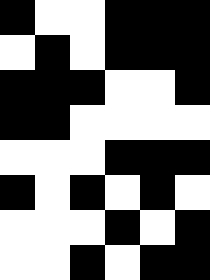[["black", "white", "white", "black", "black", "black"], ["white", "black", "white", "black", "black", "black"], ["black", "black", "black", "white", "white", "black"], ["black", "black", "white", "white", "white", "white"], ["white", "white", "white", "black", "black", "black"], ["black", "white", "black", "white", "black", "white"], ["white", "white", "white", "black", "white", "black"], ["white", "white", "black", "white", "black", "black"]]